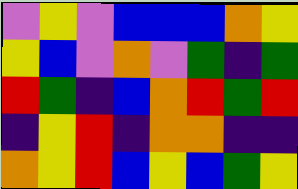[["violet", "yellow", "violet", "blue", "blue", "blue", "orange", "yellow"], ["yellow", "blue", "violet", "orange", "violet", "green", "indigo", "green"], ["red", "green", "indigo", "blue", "orange", "red", "green", "red"], ["indigo", "yellow", "red", "indigo", "orange", "orange", "indigo", "indigo"], ["orange", "yellow", "red", "blue", "yellow", "blue", "green", "yellow"]]